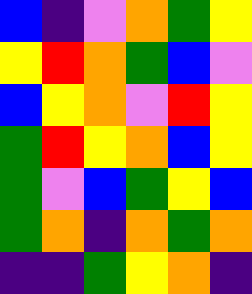[["blue", "indigo", "violet", "orange", "green", "yellow"], ["yellow", "red", "orange", "green", "blue", "violet"], ["blue", "yellow", "orange", "violet", "red", "yellow"], ["green", "red", "yellow", "orange", "blue", "yellow"], ["green", "violet", "blue", "green", "yellow", "blue"], ["green", "orange", "indigo", "orange", "green", "orange"], ["indigo", "indigo", "green", "yellow", "orange", "indigo"]]